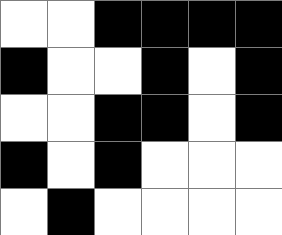[["white", "white", "black", "black", "black", "black"], ["black", "white", "white", "black", "white", "black"], ["white", "white", "black", "black", "white", "black"], ["black", "white", "black", "white", "white", "white"], ["white", "black", "white", "white", "white", "white"]]